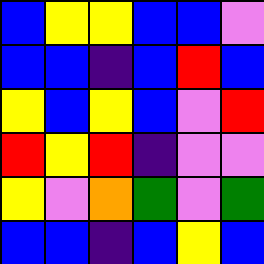[["blue", "yellow", "yellow", "blue", "blue", "violet"], ["blue", "blue", "indigo", "blue", "red", "blue"], ["yellow", "blue", "yellow", "blue", "violet", "red"], ["red", "yellow", "red", "indigo", "violet", "violet"], ["yellow", "violet", "orange", "green", "violet", "green"], ["blue", "blue", "indigo", "blue", "yellow", "blue"]]